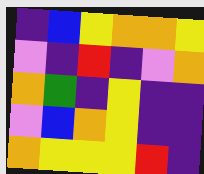[["indigo", "blue", "yellow", "orange", "orange", "yellow"], ["violet", "indigo", "red", "indigo", "violet", "orange"], ["orange", "green", "indigo", "yellow", "indigo", "indigo"], ["violet", "blue", "orange", "yellow", "indigo", "indigo"], ["orange", "yellow", "yellow", "yellow", "red", "indigo"]]